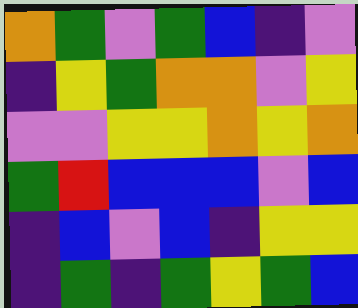[["orange", "green", "violet", "green", "blue", "indigo", "violet"], ["indigo", "yellow", "green", "orange", "orange", "violet", "yellow"], ["violet", "violet", "yellow", "yellow", "orange", "yellow", "orange"], ["green", "red", "blue", "blue", "blue", "violet", "blue"], ["indigo", "blue", "violet", "blue", "indigo", "yellow", "yellow"], ["indigo", "green", "indigo", "green", "yellow", "green", "blue"]]